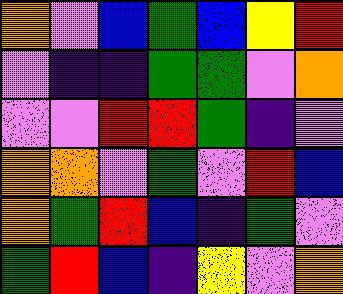[["orange", "violet", "blue", "green", "blue", "yellow", "red"], ["violet", "indigo", "indigo", "green", "green", "violet", "orange"], ["violet", "violet", "red", "red", "green", "indigo", "violet"], ["orange", "orange", "violet", "green", "violet", "red", "blue"], ["orange", "green", "red", "blue", "indigo", "green", "violet"], ["green", "red", "blue", "indigo", "yellow", "violet", "orange"]]